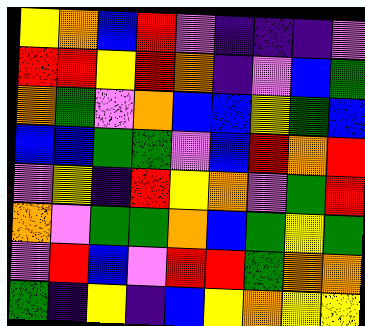[["yellow", "orange", "blue", "red", "violet", "indigo", "indigo", "indigo", "violet"], ["red", "red", "yellow", "red", "orange", "indigo", "violet", "blue", "green"], ["orange", "green", "violet", "orange", "blue", "blue", "yellow", "green", "blue"], ["blue", "blue", "green", "green", "violet", "blue", "red", "orange", "red"], ["violet", "yellow", "indigo", "red", "yellow", "orange", "violet", "green", "red"], ["orange", "violet", "green", "green", "orange", "blue", "green", "yellow", "green"], ["violet", "red", "blue", "violet", "red", "red", "green", "orange", "orange"], ["green", "indigo", "yellow", "indigo", "blue", "yellow", "orange", "yellow", "yellow"]]